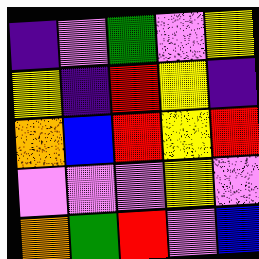[["indigo", "violet", "green", "violet", "yellow"], ["yellow", "indigo", "red", "yellow", "indigo"], ["orange", "blue", "red", "yellow", "red"], ["violet", "violet", "violet", "yellow", "violet"], ["orange", "green", "red", "violet", "blue"]]